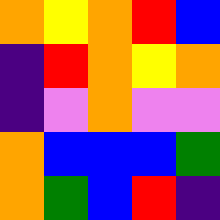[["orange", "yellow", "orange", "red", "blue"], ["indigo", "red", "orange", "yellow", "orange"], ["indigo", "violet", "orange", "violet", "violet"], ["orange", "blue", "blue", "blue", "green"], ["orange", "green", "blue", "red", "indigo"]]